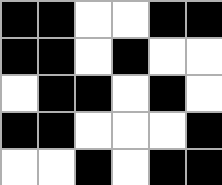[["black", "black", "white", "white", "black", "black"], ["black", "black", "white", "black", "white", "white"], ["white", "black", "black", "white", "black", "white"], ["black", "black", "white", "white", "white", "black"], ["white", "white", "black", "white", "black", "black"]]